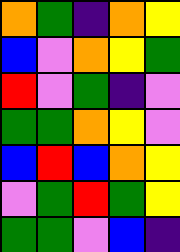[["orange", "green", "indigo", "orange", "yellow"], ["blue", "violet", "orange", "yellow", "green"], ["red", "violet", "green", "indigo", "violet"], ["green", "green", "orange", "yellow", "violet"], ["blue", "red", "blue", "orange", "yellow"], ["violet", "green", "red", "green", "yellow"], ["green", "green", "violet", "blue", "indigo"]]